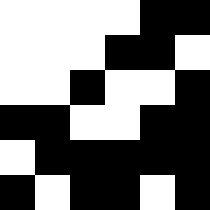[["white", "white", "white", "white", "black", "black"], ["white", "white", "white", "black", "black", "white"], ["white", "white", "black", "white", "white", "black"], ["black", "black", "white", "white", "black", "black"], ["white", "black", "black", "black", "black", "black"], ["black", "white", "black", "black", "white", "black"]]